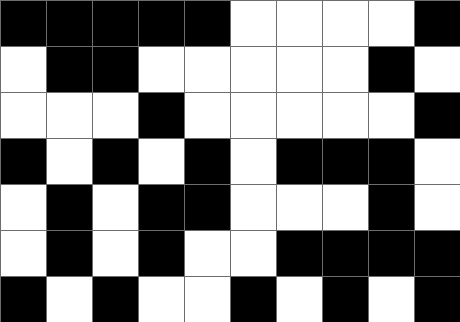[["black", "black", "black", "black", "black", "white", "white", "white", "white", "black"], ["white", "black", "black", "white", "white", "white", "white", "white", "black", "white"], ["white", "white", "white", "black", "white", "white", "white", "white", "white", "black"], ["black", "white", "black", "white", "black", "white", "black", "black", "black", "white"], ["white", "black", "white", "black", "black", "white", "white", "white", "black", "white"], ["white", "black", "white", "black", "white", "white", "black", "black", "black", "black"], ["black", "white", "black", "white", "white", "black", "white", "black", "white", "black"]]